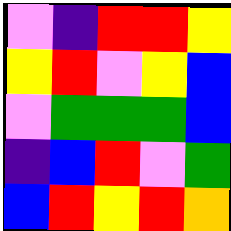[["violet", "indigo", "red", "red", "yellow"], ["yellow", "red", "violet", "yellow", "blue"], ["violet", "green", "green", "green", "blue"], ["indigo", "blue", "red", "violet", "green"], ["blue", "red", "yellow", "red", "orange"]]